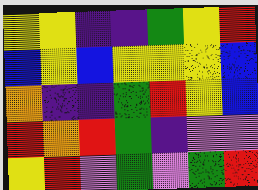[["yellow", "yellow", "indigo", "indigo", "green", "yellow", "red"], ["blue", "yellow", "blue", "yellow", "yellow", "yellow", "blue"], ["orange", "indigo", "indigo", "green", "red", "yellow", "blue"], ["red", "orange", "red", "green", "indigo", "violet", "violet"], ["yellow", "red", "violet", "green", "violet", "green", "red"]]